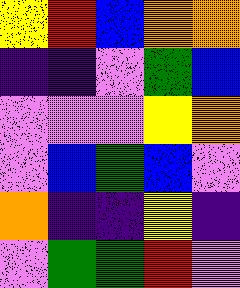[["yellow", "red", "blue", "orange", "orange"], ["indigo", "indigo", "violet", "green", "blue"], ["violet", "violet", "violet", "yellow", "orange"], ["violet", "blue", "green", "blue", "violet"], ["orange", "indigo", "indigo", "yellow", "indigo"], ["violet", "green", "green", "red", "violet"]]